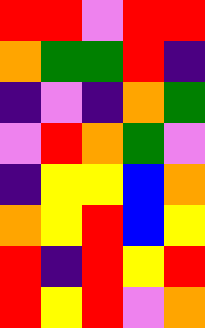[["red", "red", "violet", "red", "red"], ["orange", "green", "green", "red", "indigo"], ["indigo", "violet", "indigo", "orange", "green"], ["violet", "red", "orange", "green", "violet"], ["indigo", "yellow", "yellow", "blue", "orange"], ["orange", "yellow", "red", "blue", "yellow"], ["red", "indigo", "red", "yellow", "red"], ["red", "yellow", "red", "violet", "orange"]]